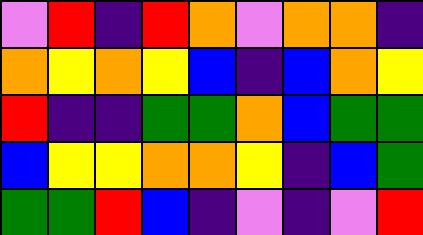[["violet", "red", "indigo", "red", "orange", "violet", "orange", "orange", "indigo"], ["orange", "yellow", "orange", "yellow", "blue", "indigo", "blue", "orange", "yellow"], ["red", "indigo", "indigo", "green", "green", "orange", "blue", "green", "green"], ["blue", "yellow", "yellow", "orange", "orange", "yellow", "indigo", "blue", "green"], ["green", "green", "red", "blue", "indigo", "violet", "indigo", "violet", "red"]]